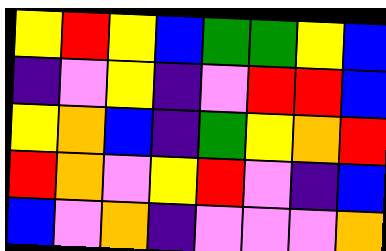[["yellow", "red", "yellow", "blue", "green", "green", "yellow", "blue"], ["indigo", "violet", "yellow", "indigo", "violet", "red", "red", "blue"], ["yellow", "orange", "blue", "indigo", "green", "yellow", "orange", "red"], ["red", "orange", "violet", "yellow", "red", "violet", "indigo", "blue"], ["blue", "violet", "orange", "indigo", "violet", "violet", "violet", "orange"]]